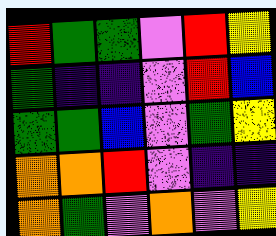[["red", "green", "green", "violet", "red", "yellow"], ["green", "indigo", "indigo", "violet", "red", "blue"], ["green", "green", "blue", "violet", "green", "yellow"], ["orange", "orange", "red", "violet", "indigo", "indigo"], ["orange", "green", "violet", "orange", "violet", "yellow"]]